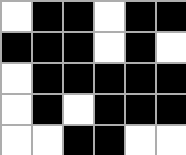[["white", "black", "black", "white", "black", "black"], ["black", "black", "black", "white", "black", "white"], ["white", "black", "black", "black", "black", "black"], ["white", "black", "white", "black", "black", "black"], ["white", "white", "black", "black", "white", "white"]]